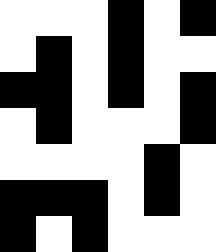[["white", "white", "white", "black", "white", "black"], ["white", "black", "white", "black", "white", "white"], ["black", "black", "white", "black", "white", "black"], ["white", "black", "white", "white", "white", "black"], ["white", "white", "white", "white", "black", "white"], ["black", "black", "black", "white", "black", "white"], ["black", "white", "black", "white", "white", "white"]]